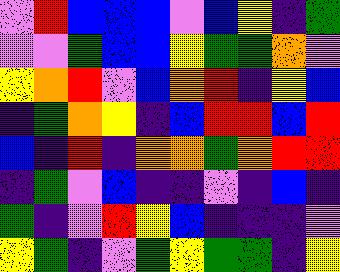[["violet", "red", "blue", "blue", "blue", "violet", "blue", "yellow", "indigo", "green"], ["violet", "violet", "green", "blue", "blue", "yellow", "green", "green", "orange", "violet"], ["yellow", "orange", "red", "violet", "blue", "orange", "red", "indigo", "yellow", "blue"], ["indigo", "green", "orange", "yellow", "indigo", "blue", "red", "red", "blue", "red"], ["blue", "indigo", "red", "indigo", "orange", "orange", "green", "orange", "red", "red"], ["indigo", "green", "violet", "blue", "indigo", "indigo", "violet", "indigo", "blue", "indigo"], ["green", "indigo", "violet", "red", "yellow", "blue", "indigo", "indigo", "indigo", "violet"], ["yellow", "green", "indigo", "violet", "green", "yellow", "green", "green", "indigo", "yellow"]]